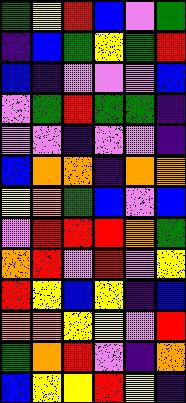[["green", "yellow", "red", "blue", "violet", "green"], ["indigo", "blue", "green", "yellow", "green", "red"], ["blue", "indigo", "violet", "violet", "violet", "blue"], ["violet", "green", "red", "green", "green", "indigo"], ["violet", "violet", "indigo", "violet", "violet", "indigo"], ["blue", "orange", "orange", "indigo", "orange", "orange"], ["yellow", "orange", "green", "blue", "violet", "blue"], ["violet", "red", "red", "red", "orange", "green"], ["orange", "red", "violet", "red", "violet", "yellow"], ["red", "yellow", "blue", "yellow", "indigo", "blue"], ["orange", "orange", "yellow", "yellow", "violet", "red"], ["green", "orange", "red", "violet", "indigo", "orange"], ["blue", "yellow", "yellow", "red", "yellow", "indigo"]]